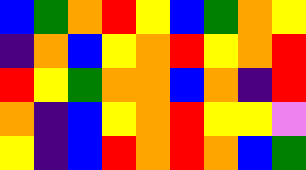[["blue", "green", "orange", "red", "yellow", "blue", "green", "orange", "yellow"], ["indigo", "orange", "blue", "yellow", "orange", "red", "yellow", "orange", "red"], ["red", "yellow", "green", "orange", "orange", "blue", "orange", "indigo", "red"], ["orange", "indigo", "blue", "yellow", "orange", "red", "yellow", "yellow", "violet"], ["yellow", "indigo", "blue", "red", "orange", "red", "orange", "blue", "green"]]